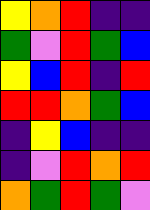[["yellow", "orange", "red", "indigo", "indigo"], ["green", "violet", "red", "green", "blue"], ["yellow", "blue", "red", "indigo", "red"], ["red", "red", "orange", "green", "blue"], ["indigo", "yellow", "blue", "indigo", "indigo"], ["indigo", "violet", "red", "orange", "red"], ["orange", "green", "red", "green", "violet"]]